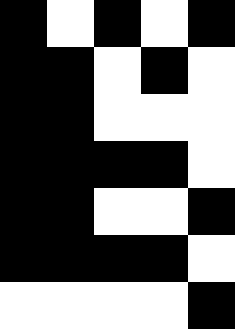[["black", "white", "black", "white", "black"], ["black", "black", "white", "black", "white"], ["black", "black", "white", "white", "white"], ["black", "black", "black", "black", "white"], ["black", "black", "white", "white", "black"], ["black", "black", "black", "black", "white"], ["white", "white", "white", "white", "black"]]